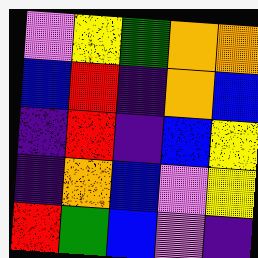[["violet", "yellow", "green", "orange", "orange"], ["blue", "red", "indigo", "orange", "blue"], ["indigo", "red", "indigo", "blue", "yellow"], ["indigo", "orange", "blue", "violet", "yellow"], ["red", "green", "blue", "violet", "indigo"]]